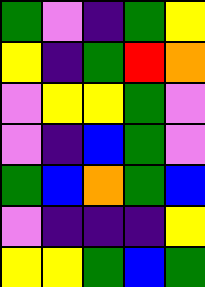[["green", "violet", "indigo", "green", "yellow"], ["yellow", "indigo", "green", "red", "orange"], ["violet", "yellow", "yellow", "green", "violet"], ["violet", "indigo", "blue", "green", "violet"], ["green", "blue", "orange", "green", "blue"], ["violet", "indigo", "indigo", "indigo", "yellow"], ["yellow", "yellow", "green", "blue", "green"]]